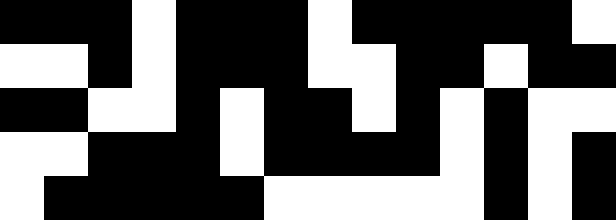[["black", "black", "black", "white", "black", "black", "black", "white", "black", "black", "black", "black", "black", "white"], ["white", "white", "black", "white", "black", "black", "black", "white", "white", "black", "black", "white", "black", "black"], ["black", "black", "white", "white", "black", "white", "black", "black", "white", "black", "white", "black", "white", "white"], ["white", "white", "black", "black", "black", "white", "black", "black", "black", "black", "white", "black", "white", "black"], ["white", "black", "black", "black", "black", "black", "white", "white", "white", "white", "white", "black", "white", "black"]]